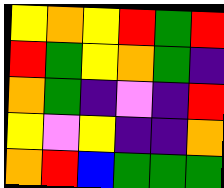[["yellow", "orange", "yellow", "red", "green", "red"], ["red", "green", "yellow", "orange", "green", "indigo"], ["orange", "green", "indigo", "violet", "indigo", "red"], ["yellow", "violet", "yellow", "indigo", "indigo", "orange"], ["orange", "red", "blue", "green", "green", "green"]]